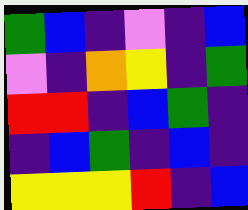[["green", "blue", "indigo", "violet", "indigo", "blue"], ["violet", "indigo", "orange", "yellow", "indigo", "green"], ["red", "red", "indigo", "blue", "green", "indigo"], ["indigo", "blue", "green", "indigo", "blue", "indigo"], ["yellow", "yellow", "yellow", "red", "indigo", "blue"]]